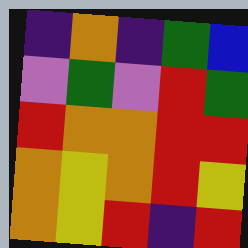[["indigo", "orange", "indigo", "green", "blue"], ["violet", "green", "violet", "red", "green"], ["red", "orange", "orange", "red", "red"], ["orange", "yellow", "orange", "red", "yellow"], ["orange", "yellow", "red", "indigo", "red"]]